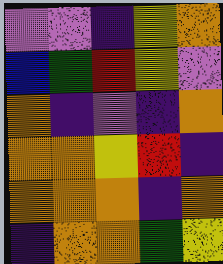[["violet", "violet", "indigo", "yellow", "orange"], ["blue", "green", "red", "yellow", "violet"], ["orange", "indigo", "violet", "indigo", "orange"], ["orange", "orange", "yellow", "red", "indigo"], ["orange", "orange", "orange", "indigo", "orange"], ["indigo", "orange", "orange", "green", "yellow"]]